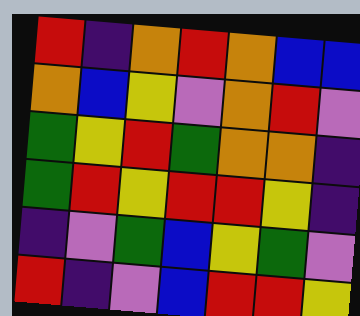[["red", "indigo", "orange", "red", "orange", "blue", "blue"], ["orange", "blue", "yellow", "violet", "orange", "red", "violet"], ["green", "yellow", "red", "green", "orange", "orange", "indigo"], ["green", "red", "yellow", "red", "red", "yellow", "indigo"], ["indigo", "violet", "green", "blue", "yellow", "green", "violet"], ["red", "indigo", "violet", "blue", "red", "red", "yellow"]]